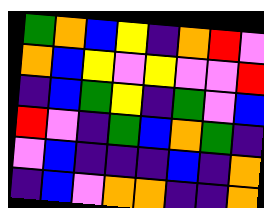[["green", "orange", "blue", "yellow", "indigo", "orange", "red", "violet"], ["orange", "blue", "yellow", "violet", "yellow", "violet", "violet", "red"], ["indigo", "blue", "green", "yellow", "indigo", "green", "violet", "blue"], ["red", "violet", "indigo", "green", "blue", "orange", "green", "indigo"], ["violet", "blue", "indigo", "indigo", "indigo", "blue", "indigo", "orange"], ["indigo", "blue", "violet", "orange", "orange", "indigo", "indigo", "orange"]]